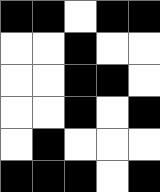[["black", "black", "white", "black", "black"], ["white", "white", "black", "white", "white"], ["white", "white", "black", "black", "white"], ["white", "white", "black", "white", "black"], ["white", "black", "white", "white", "white"], ["black", "black", "black", "white", "black"]]